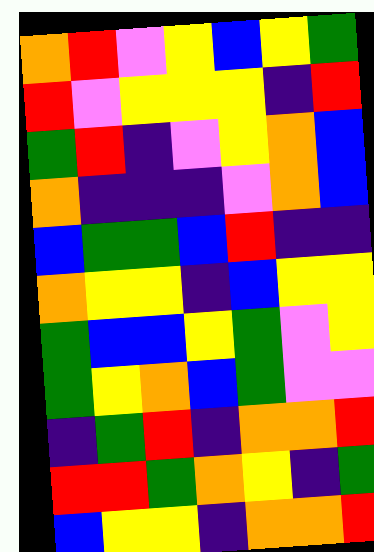[["orange", "red", "violet", "yellow", "blue", "yellow", "green"], ["red", "violet", "yellow", "yellow", "yellow", "indigo", "red"], ["green", "red", "indigo", "violet", "yellow", "orange", "blue"], ["orange", "indigo", "indigo", "indigo", "violet", "orange", "blue"], ["blue", "green", "green", "blue", "red", "indigo", "indigo"], ["orange", "yellow", "yellow", "indigo", "blue", "yellow", "yellow"], ["green", "blue", "blue", "yellow", "green", "violet", "yellow"], ["green", "yellow", "orange", "blue", "green", "violet", "violet"], ["indigo", "green", "red", "indigo", "orange", "orange", "red"], ["red", "red", "green", "orange", "yellow", "indigo", "green"], ["blue", "yellow", "yellow", "indigo", "orange", "orange", "red"]]